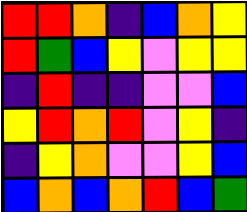[["red", "red", "orange", "indigo", "blue", "orange", "yellow"], ["red", "green", "blue", "yellow", "violet", "yellow", "yellow"], ["indigo", "red", "indigo", "indigo", "violet", "violet", "blue"], ["yellow", "red", "orange", "red", "violet", "yellow", "indigo"], ["indigo", "yellow", "orange", "violet", "violet", "yellow", "blue"], ["blue", "orange", "blue", "orange", "red", "blue", "green"]]